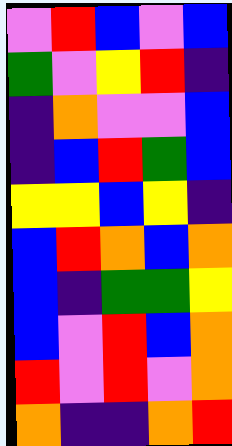[["violet", "red", "blue", "violet", "blue"], ["green", "violet", "yellow", "red", "indigo"], ["indigo", "orange", "violet", "violet", "blue"], ["indigo", "blue", "red", "green", "blue"], ["yellow", "yellow", "blue", "yellow", "indigo"], ["blue", "red", "orange", "blue", "orange"], ["blue", "indigo", "green", "green", "yellow"], ["blue", "violet", "red", "blue", "orange"], ["red", "violet", "red", "violet", "orange"], ["orange", "indigo", "indigo", "orange", "red"]]